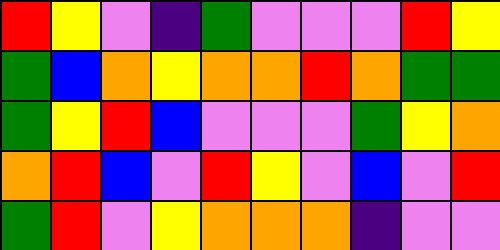[["red", "yellow", "violet", "indigo", "green", "violet", "violet", "violet", "red", "yellow"], ["green", "blue", "orange", "yellow", "orange", "orange", "red", "orange", "green", "green"], ["green", "yellow", "red", "blue", "violet", "violet", "violet", "green", "yellow", "orange"], ["orange", "red", "blue", "violet", "red", "yellow", "violet", "blue", "violet", "red"], ["green", "red", "violet", "yellow", "orange", "orange", "orange", "indigo", "violet", "violet"]]